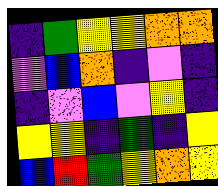[["indigo", "green", "yellow", "yellow", "orange", "orange"], ["violet", "blue", "orange", "indigo", "violet", "indigo"], ["indigo", "violet", "blue", "violet", "yellow", "indigo"], ["yellow", "yellow", "indigo", "green", "indigo", "yellow"], ["blue", "red", "green", "yellow", "orange", "yellow"]]